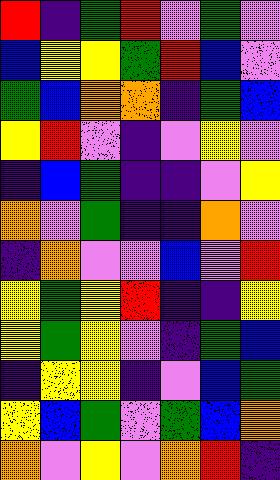[["red", "indigo", "green", "red", "violet", "green", "violet"], ["blue", "yellow", "yellow", "green", "red", "blue", "violet"], ["green", "blue", "orange", "orange", "indigo", "green", "blue"], ["yellow", "red", "violet", "indigo", "violet", "yellow", "violet"], ["indigo", "blue", "green", "indigo", "indigo", "violet", "yellow"], ["orange", "violet", "green", "indigo", "indigo", "orange", "violet"], ["indigo", "orange", "violet", "violet", "blue", "violet", "red"], ["yellow", "green", "yellow", "red", "indigo", "indigo", "yellow"], ["yellow", "green", "yellow", "violet", "indigo", "green", "blue"], ["indigo", "yellow", "yellow", "indigo", "violet", "blue", "green"], ["yellow", "blue", "green", "violet", "green", "blue", "orange"], ["orange", "violet", "yellow", "violet", "orange", "red", "indigo"]]